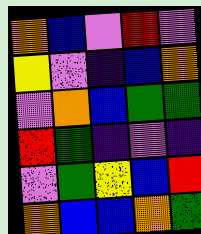[["orange", "blue", "violet", "red", "violet"], ["yellow", "violet", "indigo", "blue", "orange"], ["violet", "orange", "blue", "green", "green"], ["red", "green", "indigo", "violet", "indigo"], ["violet", "green", "yellow", "blue", "red"], ["orange", "blue", "blue", "orange", "green"]]